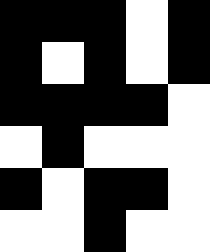[["black", "black", "black", "white", "black"], ["black", "white", "black", "white", "black"], ["black", "black", "black", "black", "white"], ["white", "black", "white", "white", "white"], ["black", "white", "black", "black", "white"], ["white", "white", "black", "white", "white"]]